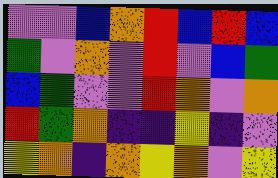[["violet", "violet", "blue", "orange", "red", "blue", "red", "blue"], ["green", "violet", "orange", "violet", "red", "violet", "blue", "green"], ["blue", "green", "violet", "violet", "red", "orange", "violet", "orange"], ["red", "green", "orange", "indigo", "indigo", "yellow", "indigo", "violet"], ["yellow", "orange", "indigo", "orange", "yellow", "orange", "violet", "yellow"]]